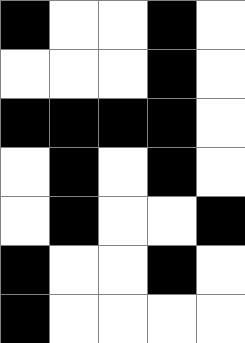[["black", "white", "white", "black", "white"], ["white", "white", "white", "black", "white"], ["black", "black", "black", "black", "white"], ["white", "black", "white", "black", "white"], ["white", "black", "white", "white", "black"], ["black", "white", "white", "black", "white"], ["black", "white", "white", "white", "white"]]